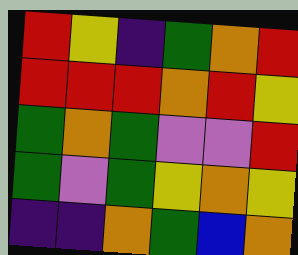[["red", "yellow", "indigo", "green", "orange", "red"], ["red", "red", "red", "orange", "red", "yellow"], ["green", "orange", "green", "violet", "violet", "red"], ["green", "violet", "green", "yellow", "orange", "yellow"], ["indigo", "indigo", "orange", "green", "blue", "orange"]]